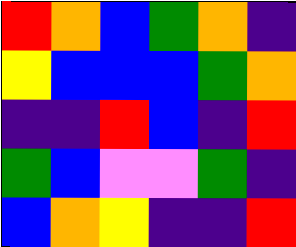[["red", "orange", "blue", "green", "orange", "indigo"], ["yellow", "blue", "blue", "blue", "green", "orange"], ["indigo", "indigo", "red", "blue", "indigo", "red"], ["green", "blue", "violet", "violet", "green", "indigo"], ["blue", "orange", "yellow", "indigo", "indigo", "red"]]